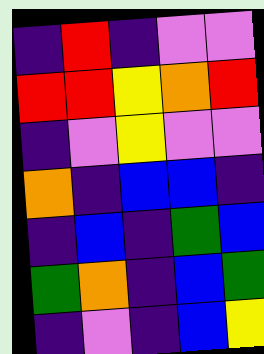[["indigo", "red", "indigo", "violet", "violet"], ["red", "red", "yellow", "orange", "red"], ["indigo", "violet", "yellow", "violet", "violet"], ["orange", "indigo", "blue", "blue", "indigo"], ["indigo", "blue", "indigo", "green", "blue"], ["green", "orange", "indigo", "blue", "green"], ["indigo", "violet", "indigo", "blue", "yellow"]]